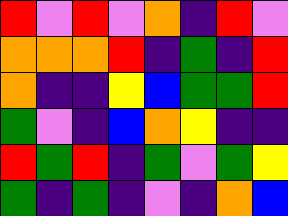[["red", "violet", "red", "violet", "orange", "indigo", "red", "violet"], ["orange", "orange", "orange", "red", "indigo", "green", "indigo", "red"], ["orange", "indigo", "indigo", "yellow", "blue", "green", "green", "red"], ["green", "violet", "indigo", "blue", "orange", "yellow", "indigo", "indigo"], ["red", "green", "red", "indigo", "green", "violet", "green", "yellow"], ["green", "indigo", "green", "indigo", "violet", "indigo", "orange", "blue"]]